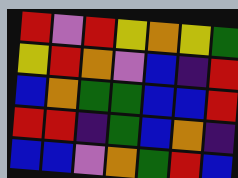[["red", "violet", "red", "yellow", "orange", "yellow", "green"], ["yellow", "red", "orange", "violet", "blue", "indigo", "red"], ["blue", "orange", "green", "green", "blue", "blue", "red"], ["red", "red", "indigo", "green", "blue", "orange", "indigo"], ["blue", "blue", "violet", "orange", "green", "red", "blue"]]